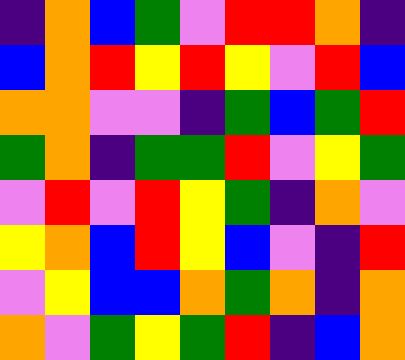[["indigo", "orange", "blue", "green", "violet", "red", "red", "orange", "indigo"], ["blue", "orange", "red", "yellow", "red", "yellow", "violet", "red", "blue"], ["orange", "orange", "violet", "violet", "indigo", "green", "blue", "green", "red"], ["green", "orange", "indigo", "green", "green", "red", "violet", "yellow", "green"], ["violet", "red", "violet", "red", "yellow", "green", "indigo", "orange", "violet"], ["yellow", "orange", "blue", "red", "yellow", "blue", "violet", "indigo", "red"], ["violet", "yellow", "blue", "blue", "orange", "green", "orange", "indigo", "orange"], ["orange", "violet", "green", "yellow", "green", "red", "indigo", "blue", "orange"]]